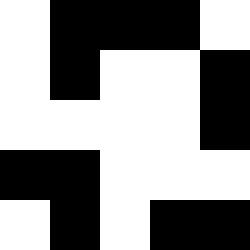[["white", "black", "black", "black", "white"], ["white", "black", "white", "white", "black"], ["white", "white", "white", "white", "black"], ["black", "black", "white", "white", "white"], ["white", "black", "white", "black", "black"]]